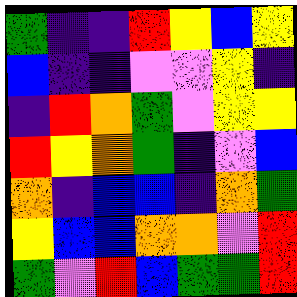[["green", "indigo", "indigo", "red", "yellow", "blue", "yellow"], ["blue", "indigo", "indigo", "violet", "violet", "yellow", "indigo"], ["indigo", "red", "orange", "green", "violet", "yellow", "yellow"], ["red", "yellow", "orange", "green", "indigo", "violet", "blue"], ["orange", "indigo", "blue", "blue", "indigo", "orange", "green"], ["yellow", "blue", "blue", "orange", "orange", "violet", "red"], ["green", "violet", "red", "blue", "green", "green", "red"]]